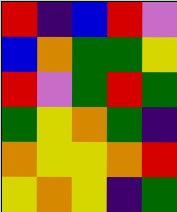[["red", "indigo", "blue", "red", "violet"], ["blue", "orange", "green", "green", "yellow"], ["red", "violet", "green", "red", "green"], ["green", "yellow", "orange", "green", "indigo"], ["orange", "yellow", "yellow", "orange", "red"], ["yellow", "orange", "yellow", "indigo", "green"]]